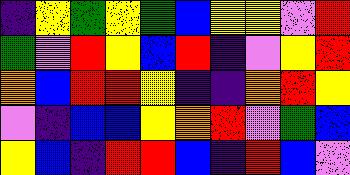[["indigo", "yellow", "green", "yellow", "green", "blue", "yellow", "yellow", "violet", "red"], ["green", "violet", "red", "yellow", "blue", "red", "indigo", "violet", "yellow", "red"], ["orange", "blue", "red", "red", "yellow", "indigo", "indigo", "orange", "red", "yellow"], ["violet", "indigo", "blue", "blue", "yellow", "orange", "red", "violet", "green", "blue"], ["yellow", "blue", "indigo", "red", "red", "blue", "indigo", "red", "blue", "violet"]]